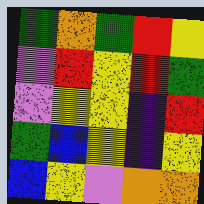[["green", "orange", "green", "red", "yellow"], ["violet", "red", "yellow", "red", "green"], ["violet", "yellow", "yellow", "indigo", "red"], ["green", "blue", "yellow", "indigo", "yellow"], ["blue", "yellow", "violet", "orange", "orange"]]